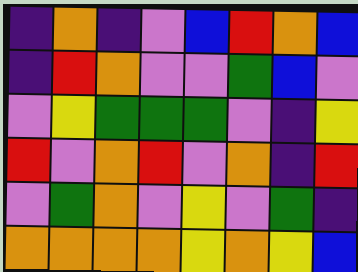[["indigo", "orange", "indigo", "violet", "blue", "red", "orange", "blue"], ["indigo", "red", "orange", "violet", "violet", "green", "blue", "violet"], ["violet", "yellow", "green", "green", "green", "violet", "indigo", "yellow"], ["red", "violet", "orange", "red", "violet", "orange", "indigo", "red"], ["violet", "green", "orange", "violet", "yellow", "violet", "green", "indigo"], ["orange", "orange", "orange", "orange", "yellow", "orange", "yellow", "blue"]]